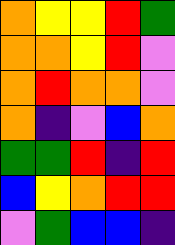[["orange", "yellow", "yellow", "red", "green"], ["orange", "orange", "yellow", "red", "violet"], ["orange", "red", "orange", "orange", "violet"], ["orange", "indigo", "violet", "blue", "orange"], ["green", "green", "red", "indigo", "red"], ["blue", "yellow", "orange", "red", "red"], ["violet", "green", "blue", "blue", "indigo"]]